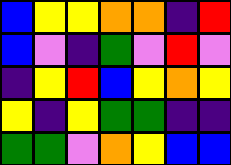[["blue", "yellow", "yellow", "orange", "orange", "indigo", "red"], ["blue", "violet", "indigo", "green", "violet", "red", "violet"], ["indigo", "yellow", "red", "blue", "yellow", "orange", "yellow"], ["yellow", "indigo", "yellow", "green", "green", "indigo", "indigo"], ["green", "green", "violet", "orange", "yellow", "blue", "blue"]]